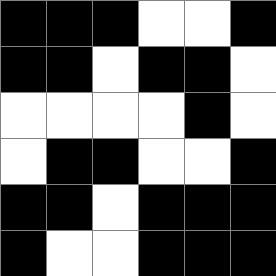[["black", "black", "black", "white", "white", "black"], ["black", "black", "white", "black", "black", "white"], ["white", "white", "white", "white", "black", "white"], ["white", "black", "black", "white", "white", "black"], ["black", "black", "white", "black", "black", "black"], ["black", "white", "white", "black", "black", "black"]]